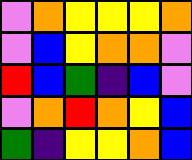[["violet", "orange", "yellow", "yellow", "yellow", "orange"], ["violet", "blue", "yellow", "orange", "orange", "violet"], ["red", "blue", "green", "indigo", "blue", "violet"], ["violet", "orange", "red", "orange", "yellow", "blue"], ["green", "indigo", "yellow", "yellow", "orange", "blue"]]